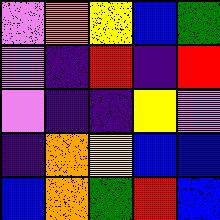[["violet", "orange", "yellow", "blue", "green"], ["violet", "indigo", "red", "indigo", "red"], ["violet", "indigo", "indigo", "yellow", "violet"], ["indigo", "orange", "yellow", "blue", "blue"], ["blue", "orange", "green", "red", "blue"]]